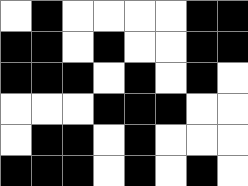[["white", "black", "white", "white", "white", "white", "black", "black"], ["black", "black", "white", "black", "white", "white", "black", "black"], ["black", "black", "black", "white", "black", "white", "black", "white"], ["white", "white", "white", "black", "black", "black", "white", "white"], ["white", "black", "black", "white", "black", "white", "white", "white"], ["black", "black", "black", "white", "black", "white", "black", "white"]]